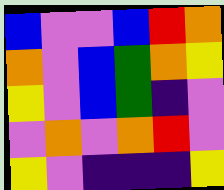[["blue", "violet", "violet", "blue", "red", "orange"], ["orange", "violet", "blue", "green", "orange", "yellow"], ["yellow", "violet", "blue", "green", "indigo", "violet"], ["violet", "orange", "violet", "orange", "red", "violet"], ["yellow", "violet", "indigo", "indigo", "indigo", "yellow"]]